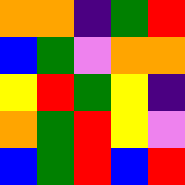[["orange", "orange", "indigo", "green", "red"], ["blue", "green", "violet", "orange", "orange"], ["yellow", "red", "green", "yellow", "indigo"], ["orange", "green", "red", "yellow", "violet"], ["blue", "green", "red", "blue", "red"]]